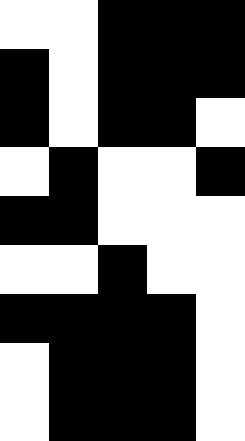[["white", "white", "black", "black", "black"], ["black", "white", "black", "black", "black"], ["black", "white", "black", "black", "white"], ["white", "black", "white", "white", "black"], ["black", "black", "white", "white", "white"], ["white", "white", "black", "white", "white"], ["black", "black", "black", "black", "white"], ["white", "black", "black", "black", "white"], ["white", "black", "black", "black", "white"]]